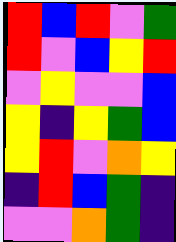[["red", "blue", "red", "violet", "green"], ["red", "violet", "blue", "yellow", "red"], ["violet", "yellow", "violet", "violet", "blue"], ["yellow", "indigo", "yellow", "green", "blue"], ["yellow", "red", "violet", "orange", "yellow"], ["indigo", "red", "blue", "green", "indigo"], ["violet", "violet", "orange", "green", "indigo"]]